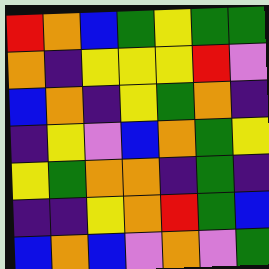[["red", "orange", "blue", "green", "yellow", "green", "green"], ["orange", "indigo", "yellow", "yellow", "yellow", "red", "violet"], ["blue", "orange", "indigo", "yellow", "green", "orange", "indigo"], ["indigo", "yellow", "violet", "blue", "orange", "green", "yellow"], ["yellow", "green", "orange", "orange", "indigo", "green", "indigo"], ["indigo", "indigo", "yellow", "orange", "red", "green", "blue"], ["blue", "orange", "blue", "violet", "orange", "violet", "green"]]